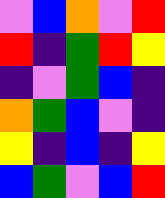[["violet", "blue", "orange", "violet", "red"], ["red", "indigo", "green", "red", "yellow"], ["indigo", "violet", "green", "blue", "indigo"], ["orange", "green", "blue", "violet", "indigo"], ["yellow", "indigo", "blue", "indigo", "yellow"], ["blue", "green", "violet", "blue", "red"]]